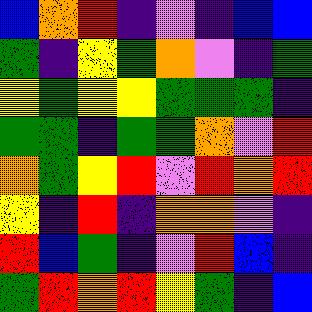[["blue", "orange", "red", "indigo", "violet", "indigo", "blue", "blue"], ["green", "indigo", "yellow", "green", "orange", "violet", "indigo", "green"], ["yellow", "green", "yellow", "yellow", "green", "green", "green", "indigo"], ["green", "green", "indigo", "green", "green", "orange", "violet", "red"], ["orange", "green", "yellow", "red", "violet", "red", "orange", "red"], ["yellow", "indigo", "red", "indigo", "orange", "orange", "violet", "indigo"], ["red", "blue", "green", "indigo", "violet", "red", "blue", "indigo"], ["green", "red", "orange", "red", "yellow", "green", "indigo", "blue"]]